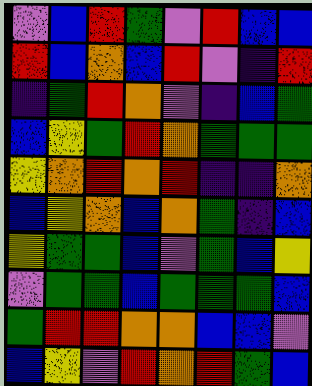[["violet", "blue", "red", "green", "violet", "red", "blue", "blue"], ["red", "blue", "orange", "blue", "red", "violet", "indigo", "red"], ["indigo", "green", "red", "orange", "violet", "indigo", "blue", "green"], ["blue", "yellow", "green", "red", "orange", "green", "green", "green"], ["yellow", "orange", "red", "orange", "red", "indigo", "indigo", "orange"], ["blue", "yellow", "orange", "blue", "orange", "green", "indigo", "blue"], ["yellow", "green", "green", "blue", "violet", "green", "blue", "yellow"], ["violet", "green", "green", "blue", "green", "green", "green", "blue"], ["green", "red", "red", "orange", "orange", "blue", "blue", "violet"], ["blue", "yellow", "violet", "red", "orange", "red", "green", "blue"]]